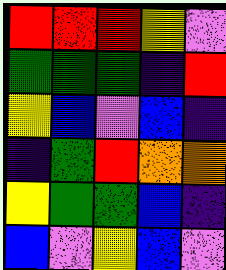[["red", "red", "red", "yellow", "violet"], ["green", "green", "green", "indigo", "red"], ["yellow", "blue", "violet", "blue", "indigo"], ["indigo", "green", "red", "orange", "orange"], ["yellow", "green", "green", "blue", "indigo"], ["blue", "violet", "yellow", "blue", "violet"]]